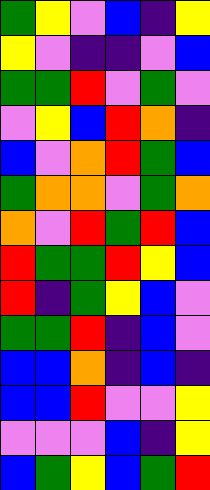[["green", "yellow", "violet", "blue", "indigo", "yellow"], ["yellow", "violet", "indigo", "indigo", "violet", "blue"], ["green", "green", "red", "violet", "green", "violet"], ["violet", "yellow", "blue", "red", "orange", "indigo"], ["blue", "violet", "orange", "red", "green", "blue"], ["green", "orange", "orange", "violet", "green", "orange"], ["orange", "violet", "red", "green", "red", "blue"], ["red", "green", "green", "red", "yellow", "blue"], ["red", "indigo", "green", "yellow", "blue", "violet"], ["green", "green", "red", "indigo", "blue", "violet"], ["blue", "blue", "orange", "indigo", "blue", "indigo"], ["blue", "blue", "red", "violet", "violet", "yellow"], ["violet", "violet", "violet", "blue", "indigo", "yellow"], ["blue", "green", "yellow", "blue", "green", "red"]]